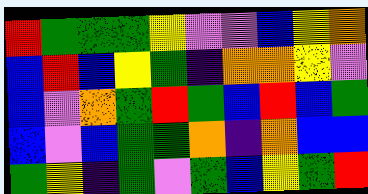[["red", "green", "green", "green", "yellow", "violet", "violet", "blue", "yellow", "orange"], ["blue", "red", "blue", "yellow", "green", "indigo", "orange", "orange", "yellow", "violet"], ["blue", "violet", "orange", "green", "red", "green", "blue", "red", "blue", "green"], ["blue", "violet", "blue", "green", "green", "orange", "indigo", "orange", "blue", "blue"], ["green", "yellow", "indigo", "green", "violet", "green", "blue", "yellow", "green", "red"]]